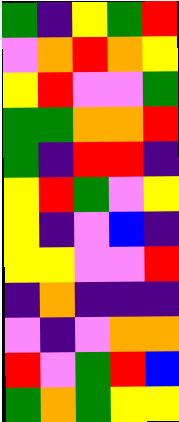[["green", "indigo", "yellow", "green", "red"], ["violet", "orange", "red", "orange", "yellow"], ["yellow", "red", "violet", "violet", "green"], ["green", "green", "orange", "orange", "red"], ["green", "indigo", "red", "red", "indigo"], ["yellow", "red", "green", "violet", "yellow"], ["yellow", "indigo", "violet", "blue", "indigo"], ["yellow", "yellow", "violet", "violet", "red"], ["indigo", "orange", "indigo", "indigo", "indigo"], ["violet", "indigo", "violet", "orange", "orange"], ["red", "violet", "green", "red", "blue"], ["green", "orange", "green", "yellow", "yellow"]]